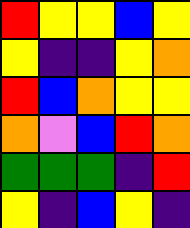[["red", "yellow", "yellow", "blue", "yellow"], ["yellow", "indigo", "indigo", "yellow", "orange"], ["red", "blue", "orange", "yellow", "yellow"], ["orange", "violet", "blue", "red", "orange"], ["green", "green", "green", "indigo", "red"], ["yellow", "indigo", "blue", "yellow", "indigo"]]